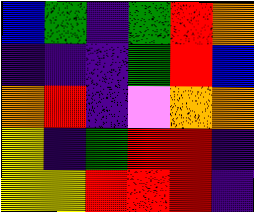[["blue", "green", "indigo", "green", "red", "orange"], ["indigo", "indigo", "indigo", "green", "red", "blue"], ["orange", "red", "indigo", "violet", "orange", "orange"], ["yellow", "indigo", "green", "red", "red", "indigo"], ["yellow", "yellow", "red", "red", "red", "indigo"]]